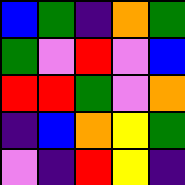[["blue", "green", "indigo", "orange", "green"], ["green", "violet", "red", "violet", "blue"], ["red", "red", "green", "violet", "orange"], ["indigo", "blue", "orange", "yellow", "green"], ["violet", "indigo", "red", "yellow", "indigo"]]